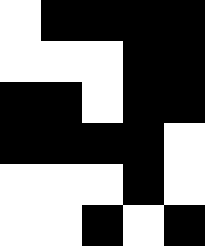[["white", "black", "black", "black", "black"], ["white", "white", "white", "black", "black"], ["black", "black", "white", "black", "black"], ["black", "black", "black", "black", "white"], ["white", "white", "white", "black", "white"], ["white", "white", "black", "white", "black"]]